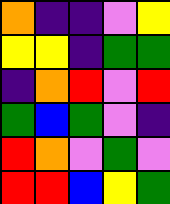[["orange", "indigo", "indigo", "violet", "yellow"], ["yellow", "yellow", "indigo", "green", "green"], ["indigo", "orange", "red", "violet", "red"], ["green", "blue", "green", "violet", "indigo"], ["red", "orange", "violet", "green", "violet"], ["red", "red", "blue", "yellow", "green"]]